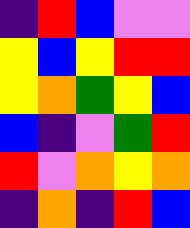[["indigo", "red", "blue", "violet", "violet"], ["yellow", "blue", "yellow", "red", "red"], ["yellow", "orange", "green", "yellow", "blue"], ["blue", "indigo", "violet", "green", "red"], ["red", "violet", "orange", "yellow", "orange"], ["indigo", "orange", "indigo", "red", "blue"]]